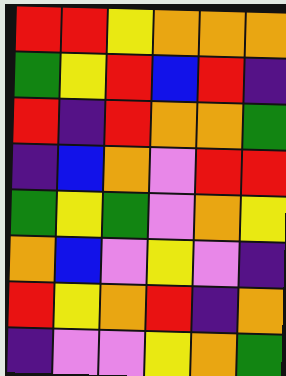[["red", "red", "yellow", "orange", "orange", "orange"], ["green", "yellow", "red", "blue", "red", "indigo"], ["red", "indigo", "red", "orange", "orange", "green"], ["indigo", "blue", "orange", "violet", "red", "red"], ["green", "yellow", "green", "violet", "orange", "yellow"], ["orange", "blue", "violet", "yellow", "violet", "indigo"], ["red", "yellow", "orange", "red", "indigo", "orange"], ["indigo", "violet", "violet", "yellow", "orange", "green"]]